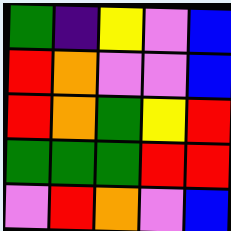[["green", "indigo", "yellow", "violet", "blue"], ["red", "orange", "violet", "violet", "blue"], ["red", "orange", "green", "yellow", "red"], ["green", "green", "green", "red", "red"], ["violet", "red", "orange", "violet", "blue"]]